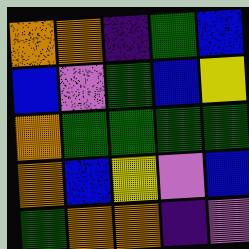[["orange", "orange", "indigo", "green", "blue"], ["blue", "violet", "green", "blue", "yellow"], ["orange", "green", "green", "green", "green"], ["orange", "blue", "yellow", "violet", "blue"], ["green", "orange", "orange", "indigo", "violet"]]